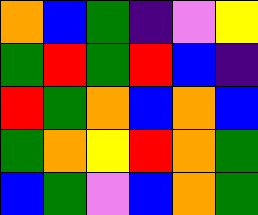[["orange", "blue", "green", "indigo", "violet", "yellow"], ["green", "red", "green", "red", "blue", "indigo"], ["red", "green", "orange", "blue", "orange", "blue"], ["green", "orange", "yellow", "red", "orange", "green"], ["blue", "green", "violet", "blue", "orange", "green"]]